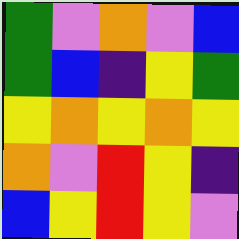[["green", "violet", "orange", "violet", "blue"], ["green", "blue", "indigo", "yellow", "green"], ["yellow", "orange", "yellow", "orange", "yellow"], ["orange", "violet", "red", "yellow", "indigo"], ["blue", "yellow", "red", "yellow", "violet"]]